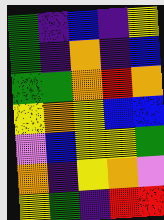[["green", "indigo", "blue", "indigo", "yellow"], ["green", "indigo", "orange", "indigo", "blue"], ["green", "green", "orange", "red", "orange"], ["yellow", "orange", "yellow", "blue", "blue"], ["violet", "blue", "yellow", "yellow", "green"], ["orange", "indigo", "yellow", "orange", "violet"], ["yellow", "green", "indigo", "red", "red"]]